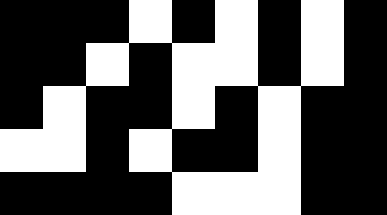[["black", "black", "black", "white", "black", "white", "black", "white", "black"], ["black", "black", "white", "black", "white", "white", "black", "white", "black"], ["black", "white", "black", "black", "white", "black", "white", "black", "black"], ["white", "white", "black", "white", "black", "black", "white", "black", "black"], ["black", "black", "black", "black", "white", "white", "white", "black", "black"]]